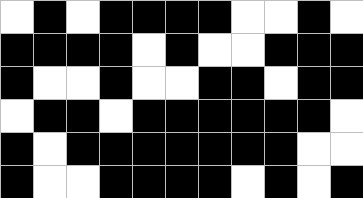[["white", "black", "white", "black", "black", "black", "black", "white", "white", "black", "white"], ["black", "black", "black", "black", "white", "black", "white", "white", "black", "black", "black"], ["black", "white", "white", "black", "white", "white", "black", "black", "white", "black", "black"], ["white", "black", "black", "white", "black", "black", "black", "black", "black", "black", "white"], ["black", "white", "black", "black", "black", "black", "black", "black", "black", "white", "white"], ["black", "white", "white", "black", "black", "black", "black", "white", "black", "white", "black"]]